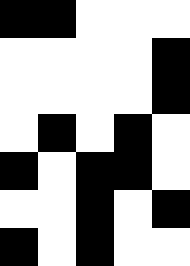[["black", "black", "white", "white", "white"], ["white", "white", "white", "white", "black"], ["white", "white", "white", "white", "black"], ["white", "black", "white", "black", "white"], ["black", "white", "black", "black", "white"], ["white", "white", "black", "white", "black"], ["black", "white", "black", "white", "white"]]